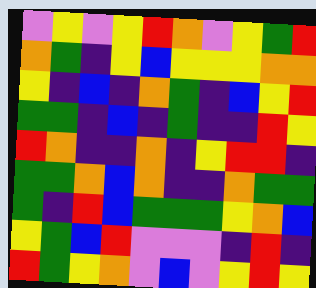[["violet", "yellow", "violet", "yellow", "red", "orange", "violet", "yellow", "green", "red"], ["orange", "green", "indigo", "yellow", "blue", "yellow", "yellow", "yellow", "orange", "orange"], ["yellow", "indigo", "blue", "indigo", "orange", "green", "indigo", "blue", "yellow", "red"], ["green", "green", "indigo", "blue", "indigo", "green", "indigo", "indigo", "red", "yellow"], ["red", "orange", "indigo", "indigo", "orange", "indigo", "yellow", "red", "red", "indigo"], ["green", "green", "orange", "blue", "orange", "indigo", "indigo", "orange", "green", "green"], ["green", "indigo", "red", "blue", "green", "green", "green", "yellow", "orange", "blue"], ["yellow", "green", "blue", "red", "violet", "violet", "violet", "indigo", "red", "indigo"], ["red", "green", "yellow", "orange", "violet", "blue", "violet", "yellow", "red", "yellow"]]